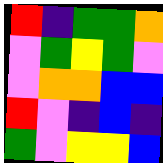[["red", "indigo", "green", "green", "orange"], ["violet", "green", "yellow", "green", "violet"], ["violet", "orange", "orange", "blue", "blue"], ["red", "violet", "indigo", "blue", "indigo"], ["green", "violet", "yellow", "yellow", "blue"]]